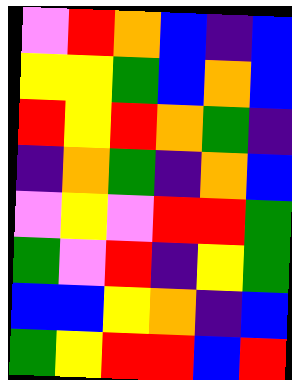[["violet", "red", "orange", "blue", "indigo", "blue"], ["yellow", "yellow", "green", "blue", "orange", "blue"], ["red", "yellow", "red", "orange", "green", "indigo"], ["indigo", "orange", "green", "indigo", "orange", "blue"], ["violet", "yellow", "violet", "red", "red", "green"], ["green", "violet", "red", "indigo", "yellow", "green"], ["blue", "blue", "yellow", "orange", "indigo", "blue"], ["green", "yellow", "red", "red", "blue", "red"]]